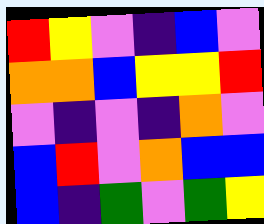[["red", "yellow", "violet", "indigo", "blue", "violet"], ["orange", "orange", "blue", "yellow", "yellow", "red"], ["violet", "indigo", "violet", "indigo", "orange", "violet"], ["blue", "red", "violet", "orange", "blue", "blue"], ["blue", "indigo", "green", "violet", "green", "yellow"]]